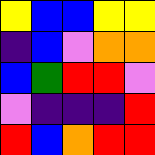[["yellow", "blue", "blue", "yellow", "yellow"], ["indigo", "blue", "violet", "orange", "orange"], ["blue", "green", "red", "red", "violet"], ["violet", "indigo", "indigo", "indigo", "red"], ["red", "blue", "orange", "red", "red"]]